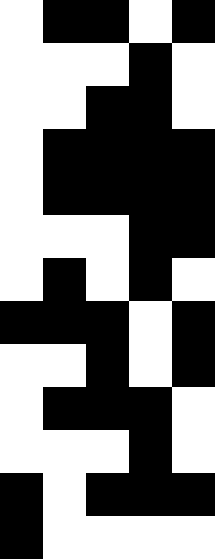[["white", "black", "black", "white", "black"], ["white", "white", "white", "black", "white"], ["white", "white", "black", "black", "white"], ["white", "black", "black", "black", "black"], ["white", "black", "black", "black", "black"], ["white", "white", "white", "black", "black"], ["white", "black", "white", "black", "white"], ["black", "black", "black", "white", "black"], ["white", "white", "black", "white", "black"], ["white", "black", "black", "black", "white"], ["white", "white", "white", "black", "white"], ["black", "white", "black", "black", "black"], ["black", "white", "white", "white", "white"]]